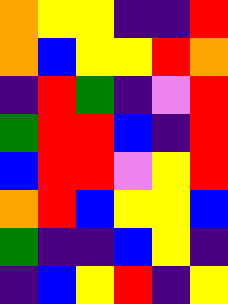[["orange", "yellow", "yellow", "indigo", "indigo", "red"], ["orange", "blue", "yellow", "yellow", "red", "orange"], ["indigo", "red", "green", "indigo", "violet", "red"], ["green", "red", "red", "blue", "indigo", "red"], ["blue", "red", "red", "violet", "yellow", "red"], ["orange", "red", "blue", "yellow", "yellow", "blue"], ["green", "indigo", "indigo", "blue", "yellow", "indigo"], ["indigo", "blue", "yellow", "red", "indigo", "yellow"]]